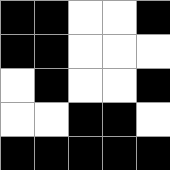[["black", "black", "white", "white", "black"], ["black", "black", "white", "white", "white"], ["white", "black", "white", "white", "black"], ["white", "white", "black", "black", "white"], ["black", "black", "black", "black", "black"]]